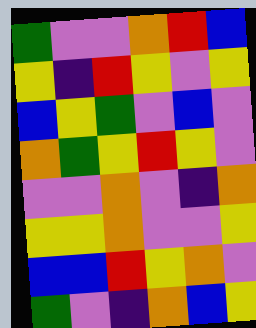[["green", "violet", "violet", "orange", "red", "blue"], ["yellow", "indigo", "red", "yellow", "violet", "yellow"], ["blue", "yellow", "green", "violet", "blue", "violet"], ["orange", "green", "yellow", "red", "yellow", "violet"], ["violet", "violet", "orange", "violet", "indigo", "orange"], ["yellow", "yellow", "orange", "violet", "violet", "yellow"], ["blue", "blue", "red", "yellow", "orange", "violet"], ["green", "violet", "indigo", "orange", "blue", "yellow"]]